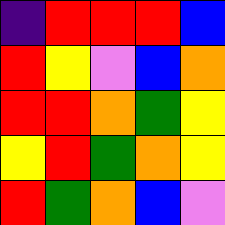[["indigo", "red", "red", "red", "blue"], ["red", "yellow", "violet", "blue", "orange"], ["red", "red", "orange", "green", "yellow"], ["yellow", "red", "green", "orange", "yellow"], ["red", "green", "orange", "blue", "violet"]]